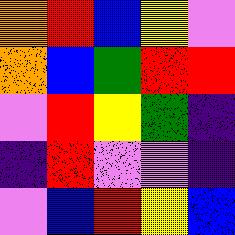[["orange", "red", "blue", "yellow", "violet"], ["orange", "blue", "green", "red", "red"], ["violet", "red", "yellow", "green", "indigo"], ["indigo", "red", "violet", "violet", "indigo"], ["violet", "blue", "red", "yellow", "blue"]]